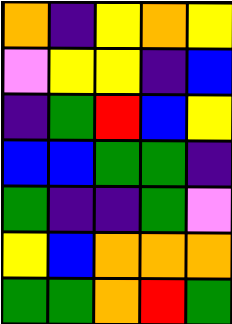[["orange", "indigo", "yellow", "orange", "yellow"], ["violet", "yellow", "yellow", "indigo", "blue"], ["indigo", "green", "red", "blue", "yellow"], ["blue", "blue", "green", "green", "indigo"], ["green", "indigo", "indigo", "green", "violet"], ["yellow", "blue", "orange", "orange", "orange"], ["green", "green", "orange", "red", "green"]]